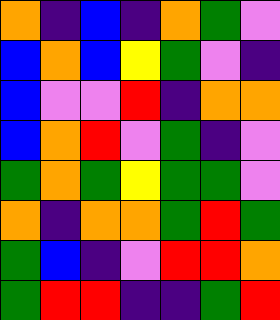[["orange", "indigo", "blue", "indigo", "orange", "green", "violet"], ["blue", "orange", "blue", "yellow", "green", "violet", "indigo"], ["blue", "violet", "violet", "red", "indigo", "orange", "orange"], ["blue", "orange", "red", "violet", "green", "indigo", "violet"], ["green", "orange", "green", "yellow", "green", "green", "violet"], ["orange", "indigo", "orange", "orange", "green", "red", "green"], ["green", "blue", "indigo", "violet", "red", "red", "orange"], ["green", "red", "red", "indigo", "indigo", "green", "red"]]